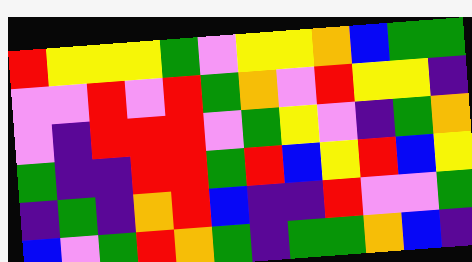[["red", "yellow", "yellow", "yellow", "green", "violet", "yellow", "yellow", "orange", "blue", "green", "green"], ["violet", "violet", "red", "violet", "red", "green", "orange", "violet", "red", "yellow", "yellow", "indigo"], ["violet", "indigo", "red", "red", "red", "violet", "green", "yellow", "violet", "indigo", "green", "orange"], ["green", "indigo", "indigo", "red", "red", "green", "red", "blue", "yellow", "red", "blue", "yellow"], ["indigo", "green", "indigo", "orange", "red", "blue", "indigo", "indigo", "red", "violet", "violet", "green"], ["blue", "violet", "green", "red", "orange", "green", "indigo", "green", "green", "orange", "blue", "indigo"]]